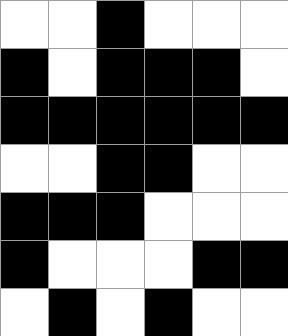[["white", "white", "black", "white", "white", "white"], ["black", "white", "black", "black", "black", "white"], ["black", "black", "black", "black", "black", "black"], ["white", "white", "black", "black", "white", "white"], ["black", "black", "black", "white", "white", "white"], ["black", "white", "white", "white", "black", "black"], ["white", "black", "white", "black", "white", "white"]]